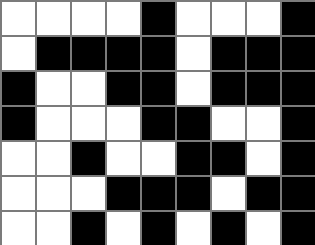[["white", "white", "white", "white", "black", "white", "white", "white", "black"], ["white", "black", "black", "black", "black", "white", "black", "black", "black"], ["black", "white", "white", "black", "black", "white", "black", "black", "black"], ["black", "white", "white", "white", "black", "black", "white", "white", "black"], ["white", "white", "black", "white", "white", "black", "black", "white", "black"], ["white", "white", "white", "black", "black", "black", "white", "black", "black"], ["white", "white", "black", "white", "black", "white", "black", "white", "black"]]